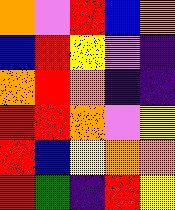[["orange", "violet", "red", "blue", "orange"], ["blue", "red", "yellow", "violet", "indigo"], ["orange", "red", "orange", "indigo", "indigo"], ["red", "red", "orange", "violet", "yellow"], ["red", "blue", "yellow", "orange", "orange"], ["red", "green", "indigo", "red", "yellow"]]